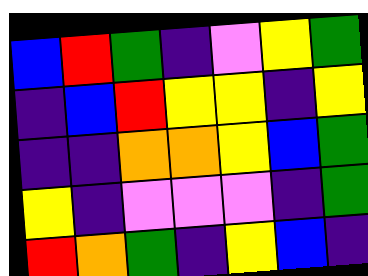[["blue", "red", "green", "indigo", "violet", "yellow", "green"], ["indigo", "blue", "red", "yellow", "yellow", "indigo", "yellow"], ["indigo", "indigo", "orange", "orange", "yellow", "blue", "green"], ["yellow", "indigo", "violet", "violet", "violet", "indigo", "green"], ["red", "orange", "green", "indigo", "yellow", "blue", "indigo"]]